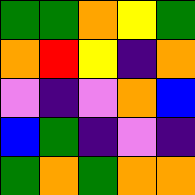[["green", "green", "orange", "yellow", "green"], ["orange", "red", "yellow", "indigo", "orange"], ["violet", "indigo", "violet", "orange", "blue"], ["blue", "green", "indigo", "violet", "indigo"], ["green", "orange", "green", "orange", "orange"]]